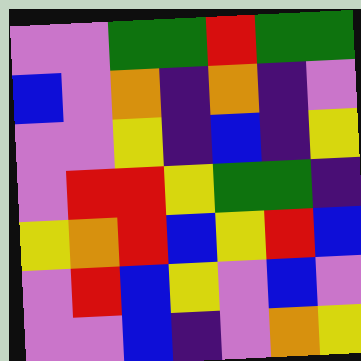[["violet", "violet", "green", "green", "red", "green", "green"], ["blue", "violet", "orange", "indigo", "orange", "indigo", "violet"], ["violet", "violet", "yellow", "indigo", "blue", "indigo", "yellow"], ["violet", "red", "red", "yellow", "green", "green", "indigo"], ["yellow", "orange", "red", "blue", "yellow", "red", "blue"], ["violet", "red", "blue", "yellow", "violet", "blue", "violet"], ["violet", "violet", "blue", "indigo", "violet", "orange", "yellow"]]